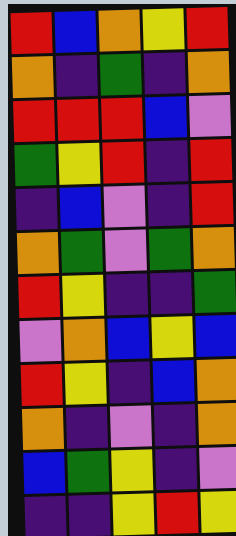[["red", "blue", "orange", "yellow", "red"], ["orange", "indigo", "green", "indigo", "orange"], ["red", "red", "red", "blue", "violet"], ["green", "yellow", "red", "indigo", "red"], ["indigo", "blue", "violet", "indigo", "red"], ["orange", "green", "violet", "green", "orange"], ["red", "yellow", "indigo", "indigo", "green"], ["violet", "orange", "blue", "yellow", "blue"], ["red", "yellow", "indigo", "blue", "orange"], ["orange", "indigo", "violet", "indigo", "orange"], ["blue", "green", "yellow", "indigo", "violet"], ["indigo", "indigo", "yellow", "red", "yellow"]]